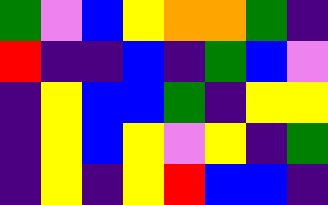[["green", "violet", "blue", "yellow", "orange", "orange", "green", "indigo"], ["red", "indigo", "indigo", "blue", "indigo", "green", "blue", "violet"], ["indigo", "yellow", "blue", "blue", "green", "indigo", "yellow", "yellow"], ["indigo", "yellow", "blue", "yellow", "violet", "yellow", "indigo", "green"], ["indigo", "yellow", "indigo", "yellow", "red", "blue", "blue", "indigo"]]